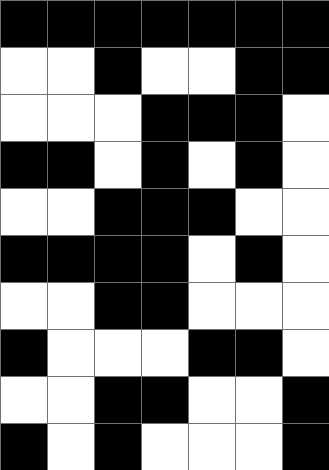[["black", "black", "black", "black", "black", "black", "black"], ["white", "white", "black", "white", "white", "black", "black"], ["white", "white", "white", "black", "black", "black", "white"], ["black", "black", "white", "black", "white", "black", "white"], ["white", "white", "black", "black", "black", "white", "white"], ["black", "black", "black", "black", "white", "black", "white"], ["white", "white", "black", "black", "white", "white", "white"], ["black", "white", "white", "white", "black", "black", "white"], ["white", "white", "black", "black", "white", "white", "black"], ["black", "white", "black", "white", "white", "white", "black"]]